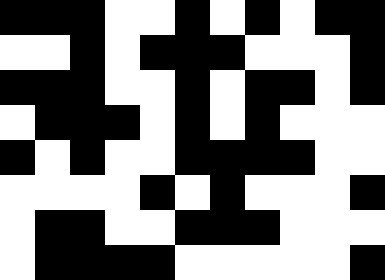[["black", "black", "black", "white", "white", "black", "white", "black", "white", "black", "black"], ["white", "white", "black", "white", "black", "black", "black", "white", "white", "white", "black"], ["black", "black", "black", "white", "white", "black", "white", "black", "black", "white", "black"], ["white", "black", "black", "black", "white", "black", "white", "black", "white", "white", "white"], ["black", "white", "black", "white", "white", "black", "black", "black", "black", "white", "white"], ["white", "white", "white", "white", "black", "white", "black", "white", "white", "white", "black"], ["white", "black", "black", "white", "white", "black", "black", "black", "white", "white", "white"], ["white", "black", "black", "black", "black", "white", "white", "white", "white", "white", "black"]]